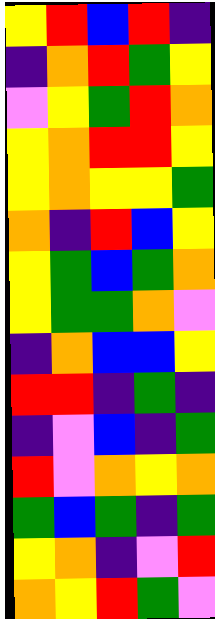[["yellow", "red", "blue", "red", "indigo"], ["indigo", "orange", "red", "green", "yellow"], ["violet", "yellow", "green", "red", "orange"], ["yellow", "orange", "red", "red", "yellow"], ["yellow", "orange", "yellow", "yellow", "green"], ["orange", "indigo", "red", "blue", "yellow"], ["yellow", "green", "blue", "green", "orange"], ["yellow", "green", "green", "orange", "violet"], ["indigo", "orange", "blue", "blue", "yellow"], ["red", "red", "indigo", "green", "indigo"], ["indigo", "violet", "blue", "indigo", "green"], ["red", "violet", "orange", "yellow", "orange"], ["green", "blue", "green", "indigo", "green"], ["yellow", "orange", "indigo", "violet", "red"], ["orange", "yellow", "red", "green", "violet"]]